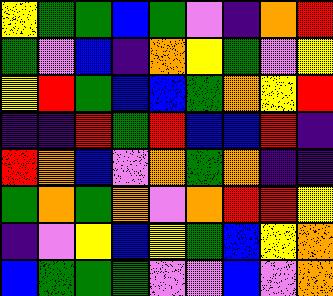[["yellow", "green", "green", "blue", "green", "violet", "indigo", "orange", "red"], ["green", "violet", "blue", "indigo", "orange", "yellow", "green", "violet", "yellow"], ["yellow", "red", "green", "blue", "blue", "green", "orange", "yellow", "red"], ["indigo", "indigo", "red", "green", "red", "blue", "blue", "red", "indigo"], ["red", "orange", "blue", "violet", "orange", "green", "orange", "indigo", "indigo"], ["green", "orange", "green", "orange", "violet", "orange", "red", "red", "yellow"], ["indigo", "violet", "yellow", "blue", "yellow", "green", "blue", "yellow", "orange"], ["blue", "green", "green", "green", "violet", "violet", "blue", "violet", "orange"]]